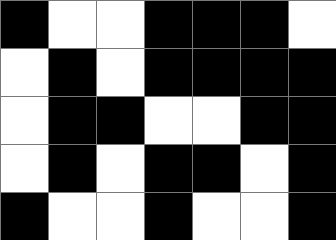[["black", "white", "white", "black", "black", "black", "white"], ["white", "black", "white", "black", "black", "black", "black"], ["white", "black", "black", "white", "white", "black", "black"], ["white", "black", "white", "black", "black", "white", "black"], ["black", "white", "white", "black", "white", "white", "black"]]